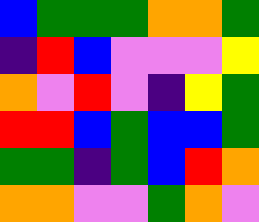[["blue", "green", "green", "green", "orange", "orange", "green"], ["indigo", "red", "blue", "violet", "violet", "violet", "yellow"], ["orange", "violet", "red", "violet", "indigo", "yellow", "green"], ["red", "red", "blue", "green", "blue", "blue", "green"], ["green", "green", "indigo", "green", "blue", "red", "orange"], ["orange", "orange", "violet", "violet", "green", "orange", "violet"]]